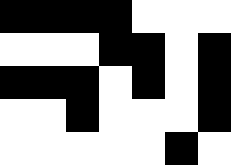[["black", "black", "black", "black", "white", "white", "white"], ["white", "white", "white", "black", "black", "white", "black"], ["black", "black", "black", "white", "black", "white", "black"], ["white", "white", "black", "white", "white", "white", "black"], ["white", "white", "white", "white", "white", "black", "white"]]